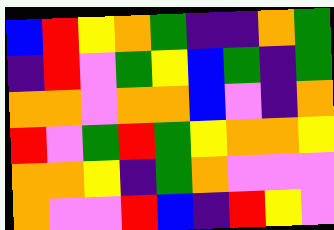[["blue", "red", "yellow", "orange", "green", "indigo", "indigo", "orange", "green"], ["indigo", "red", "violet", "green", "yellow", "blue", "green", "indigo", "green"], ["orange", "orange", "violet", "orange", "orange", "blue", "violet", "indigo", "orange"], ["red", "violet", "green", "red", "green", "yellow", "orange", "orange", "yellow"], ["orange", "orange", "yellow", "indigo", "green", "orange", "violet", "violet", "violet"], ["orange", "violet", "violet", "red", "blue", "indigo", "red", "yellow", "violet"]]